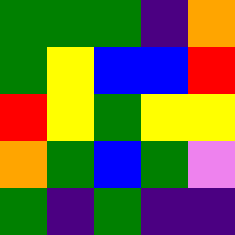[["green", "green", "green", "indigo", "orange"], ["green", "yellow", "blue", "blue", "red"], ["red", "yellow", "green", "yellow", "yellow"], ["orange", "green", "blue", "green", "violet"], ["green", "indigo", "green", "indigo", "indigo"]]